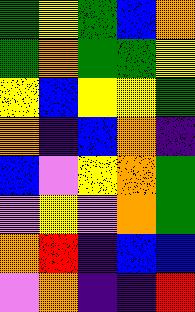[["green", "yellow", "green", "blue", "orange"], ["green", "orange", "green", "green", "yellow"], ["yellow", "blue", "yellow", "yellow", "green"], ["orange", "indigo", "blue", "orange", "indigo"], ["blue", "violet", "yellow", "orange", "green"], ["violet", "yellow", "violet", "orange", "green"], ["orange", "red", "indigo", "blue", "blue"], ["violet", "orange", "indigo", "indigo", "red"]]